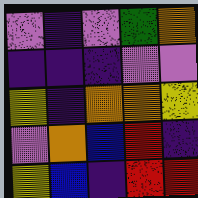[["violet", "indigo", "violet", "green", "orange"], ["indigo", "indigo", "indigo", "violet", "violet"], ["yellow", "indigo", "orange", "orange", "yellow"], ["violet", "orange", "blue", "red", "indigo"], ["yellow", "blue", "indigo", "red", "red"]]